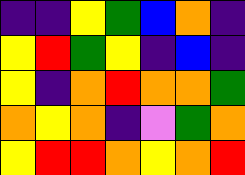[["indigo", "indigo", "yellow", "green", "blue", "orange", "indigo"], ["yellow", "red", "green", "yellow", "indigo", "blue", "indigo"], ["yellow", "indigo", "orange", "red", "orange", "orange", "green"], ["orange", "yellow", "orange", "indigo", "violet", "green", "orange"], ["yellow", "red", "red", "orange", "yellow", "orange", "red"]]